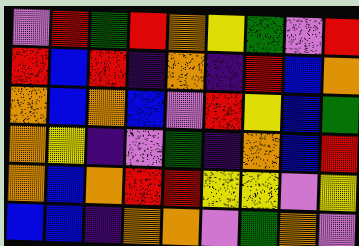[["violet", "red", "green", "red", "orange", "yellow", "green", "violet", "red"], ["red", "blue", "red", "indigo", "orange", "indigo", "red", "blue", "orange"], ["orange", "blue", "orange", "blue", "violet", "red", "yellow", "blue", "green"], ["orange", "yellow", "indigo", "violet", "green", "indigo", "orange", "blue", "red"], ["orange", "blue", "orange", "red", "red", "yellow", "yellow", "violet", "yellow"], ["blue", "blue", "indigo", "orange", "orange", "violet", "green", "orange", "violet"]]